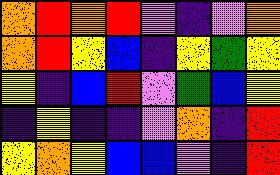[["orange", "red", "orange", "red", "violet", "indigo", "violet", "orange"], ["orange", "red", "yellow", "blue", "indigo", "yellow", "green", "yellow"], ["yellow", "indigo", "blue", "red", "violet", "green", "blue", "yellow"], ["indigo", "yellow", "indigo", "indigo", "violet", "orange", "indigo", "red"], ["yellow", "orange", "yellow", "blue", "blue", "violet", "indigo", "red"]]